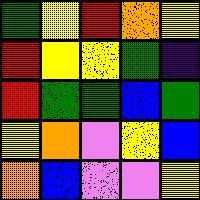[["green", "yellow", "red", "orange", "yellow"], ["red", "yellow", "yellow", "green", "indigo"], ["red", "green", "green", "blue", "green"], ["yellow", "orange", "violet", "yellow", "blue"], ["orange", "blue", "violet", "violet", "yellow"]]